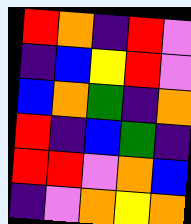[["red", "orange", "indigo", "red", "violet"], ["indigo", "blue", "yellow", "red", "violet"], ["blue", "orange", "green", "indigo", "orange"], ["red", "indigo", "blue", "green", "indigo"], ["red", "red", "violet", "orange", "blue"], ["indigo", "violet", "orange", "yellow", "orange"]]